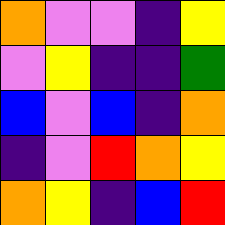[["orange", "violet", "violet", "indigo", "yellow"], ["violet", "yellow", "indigo", "indigo", "green"], ["blue", "violet", "blue", "indigo", "orange"], ["indigo", "violet", "red", "orange", "yellow"], ["orange", "yellow", "indigo", "blue", "red"]]